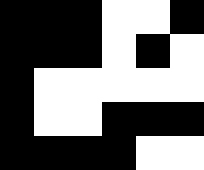[["black", "black", "black", "white", "white", "black"], ["black", "black", "black", "white", "black", "white"], ["black", "white", "white", "white", "white", "white"], ["black", "white", "white", "black", "black", "black"], ["black", "black", "black", "black", "white", "white"]]